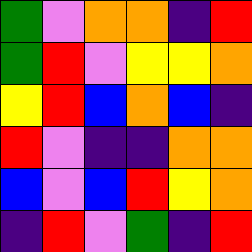[["green", "violet", "orange", "orange", "indigo", "red"], ["green", "red", "violet", "yellow", "yellow", "orange"], ["yellow", "red", "blue", "orange", "blue", "indigo"], ["red", "violet", "indigo", "indigo", "orange", "orange"], ["blue", "violet", "blue", "red", "yellow", "orange"], ["indigo", "red", "violet", "green", "indigo", "red"]]